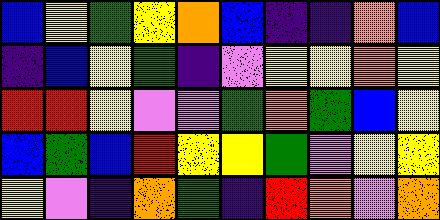[["blue", "yellow", "green", "yellow", "orange", "blue", "indigo", "indigo", "orange", "blue"], ["indigo", "blue", "yellow", "green", "indigo", "violet", "yellow", "yellow", "orange", "yellow"], ["red", "red", "yellow", "violet", "violet", "green", "orange", "green", "blue", "yellow"], ["blue", "green", "blue", "red", "yellow", "yellow", "green", "violet", "yellow", "yellow"], ["yellow", "violet", "indigo", "orange", "green", "indigo", "red", "orange", "violet", "orange"]]